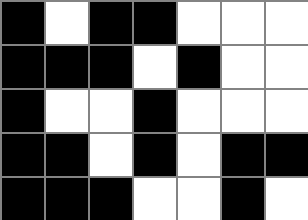[["black", "white", "black", "black", "white", "white", "white"], ["black", "black", "black", "white", "black", "white", "white"], ["black", "white", "white", "black", "white", "white", "white"], ["black", "black", "white", "black", "white", "black", "black"], ["black", "black", "black", "white", "white", "black", "white"]]